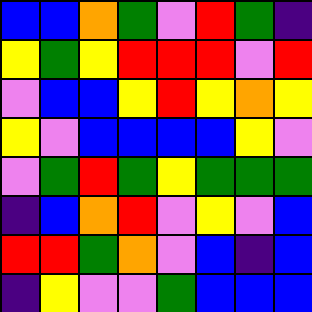[["blue", "blue", "orange", "green", "violet", "red", "green", "indigo"], ["yellow", "green", "yellow", "red", "red", "red", "violet", "red"], ["violet", "blue", "blue", "yellow", "red", "yellow", "orange", "yellow"], ["yellow", "violet", "blue", "blue", "blue", "blue", "yellow", "violet"], ["violet", "green", "red", "green", "yellow", "green", "green", "green"], ["indigo", "blue", "orange", "red", "violet", "yellow", "violet", "blue"], ["red", "red", "green", "orange", "violet", "blue", "indigo", "blue"], ["indigo", "yellow", "violet", "violet", "green", "blue", "blue", "blue"]]